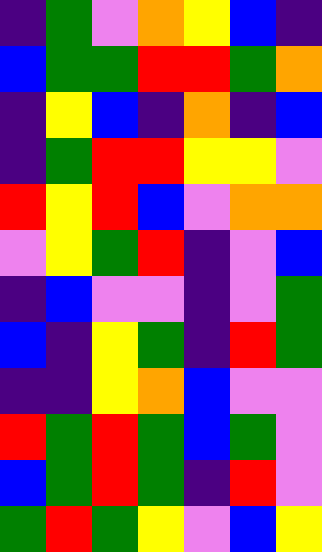[["indigo", "green", "violet", "orange", "yellow", "blue", "indigo"], ["blue", "green", "green", "red", "red", "green", "orange"], ["indigo", "yellow", "blue", "indigo", "orange", "indigo", "blue"], ["indigo", "green", "red", "red", "yellow", "yellow", "violet"], ["red", "yellow", "red", "blue", "violet", "orange", "orange"], ["violet", "yellow", "green", "red", "indigo", "violet", "blue"], ["indigo", "blue", "violet", "violet", "indigo", "violet", "green"], ["blue", "indigo", "yellow", "green", "indigo", "red", "green"], ["indigo", "indigo", "yellow", "orange", "blue", "violet", "violet"], ["red", "green", "red", "green", "blue", "green", "violet"], ["blue", "green", "red", "green", "indigo", "red", "violet"], ["green", "red", "green", "yellow", "violet", "blue", "yellow"]]